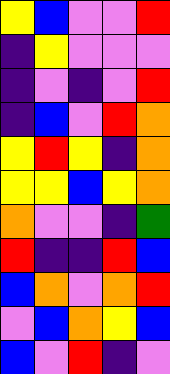[["yellow", "blue", "violet", "violet", "red"], ["indigo", "yellow", "violet", "violet", "violet"], ["indigo", "violet", "indigo", "violet", "red"], ["indigo", "blue", "violet", "red", "orange"], ["yellow", "red", "yellow", "indigo", "orange"], ["yellow", "yellow", "blue", "yellow", "orange"], ["orange", "violet", "violet", "indigo", "green"], ["red", "indigo", "indigo", "red", "blue"], ["blue", "orange", "violet", "orange", "red"], ["violet", "blue", "orange", "yellow", "blue"], ["blue", "violet", "red", "indigo", "violet"]]